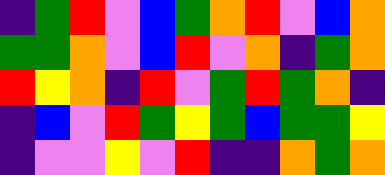[["indigo", "green", "red", "violet", "blue", "green", "orange", "red", "violet", "blue", "orange"], ["green", "green", "orange", "violet", "blue", "red", "violet", "orange", "indigo", "green", "orange"], ["red", "yellow", "orange", "indigo", "red", "violet", "green", "red", "green", "orange", "indigo"], ["indigo", "blue", "violet", "red", "green", "yellow", "green", "blue", "green", "green", "yellow"], ["indigo", "violet", "violet", "yellow", "violet", "red", "indigo", "indigo", "orange", "green", "orange"]]